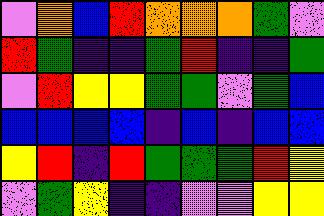[["violet", "orange", "blue", "red", "orange", "orange", "orange", "green", "violet"], ["red", "green", "indigo", "indigo", "green", "red", "indigo", "indigo", "green"], ["violet", "red", "yellow", "yellow", "green", "green", "violet", "green", "blue"], ["blue", "blue", "blue", "blue", "indigo", "blue", "indigo", "blue", "blue"], ["yellow", "red", "indigo", "red", "green", "green", "green", "red", "yellow"], ["violet", "green", "yellow", "indigo", "indigo", "violet", "violet", "yellow", "yellow"]]